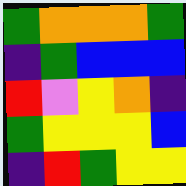[["green", "orange", "orange", "orange", "green"], ["indigo", "green", "blue", "blue", "blue"], ["red", "violet", "yellow", "orange", "indigo"], ["green", "yellow", "yellow", "yellow", "blue"], ["indigo", "red", "green", "yellow", "yellow"]]